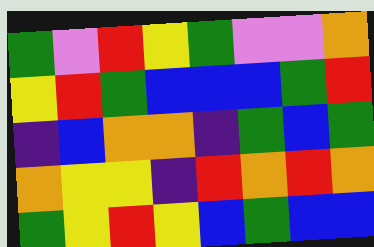[["green", "violet", "red", "yellow", "green", "violet", "violet", "orange"], ["yellow", "red", "green", "blue", "blue", "blue", "green", "red"], ["indigo", "blue", "orange", "orange", "indigo", "green", "blue", "green"], ["orange", "yellow", "yellow", "indigo", "red", "orange", "red", "orange"], ["green", "yellow", "red", "yellow", "blue", "green", "blue", "blue"]]